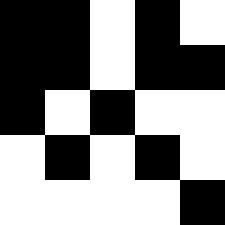[["black", "black", "white", "black", "white"], ["black", "black", "white", "black", "black"], ["black", "white", "black", "white", "white"], ["white", "black", "white", "black", "white"], ["white", "white", "white", "white", "black"]]